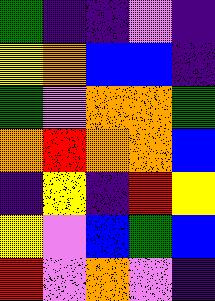[["green", "indigo", "indigo", "violet", "indigo"], ["yellow", "orange", "blue", "blue", "indigo"], ["green", "violet", "orange", "orange", "green"], ["orange", "red", "orange", "orange", "blue"], ["indigo", "yellow", "indigo", "red", "yellow"], ["yellow", "violet", "blue", "green", "blue"], ["red", "violet", "orange", "violet", "indigo"]]